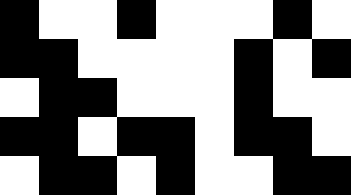[["black", "white", "white", "black", "white", "white", "white", "black", "white"], ["black", "black", "white", "white", "white", "white", "black", "white", "black"], ["white", "black", "black", "white", "white", "white", "black", "white", "white"], ["black", "black", "white", "black", "black", "white", "black", "black", "white"], ["white", "black", "black", "white", "black", "white", "white", "black", "black"]]